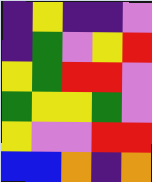[["indigo", "yellow", "indigo", "indigo", "violet"], ["indigo", "green", "violet", "yellow", "red"], ["yellow", "green", "red", "red", "violet"], ["green", "yellow", "yellow", "green", "violet"], ["yellow", "violet", "violet", "red", "red"], ["blue", "blue", "orange", "indigo", "orange"]]